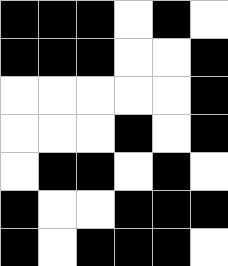[["black", "black", "black", "white", "black", "white"], ["black", "black", "black", "white", "white", "black"], ["white", "white", "white", "white", "white", "black"], ["white", "white", "white", "black", "white", "black"], ["white", "black", "black", "white", "black", "white"], ["black", "white", "white", "black", "black", "black"], ["black", "white", "black", "black", "black", "white"]]